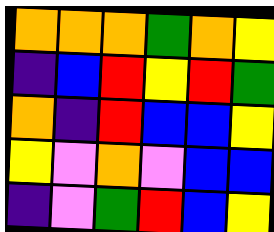[["orange", "orange", "orange", "green", "orange", "yellow"], ["indigo", "blue", "red", "yellow", "red", "green"], ["orange", "indigo", "red", "blue", "blue", "yellow"], ["yellow", "violet", "orange", "violet", "blue", "blue"], ["indigo", "violet", "green", "red", "blue", "yellow"]]